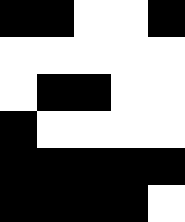[["black", "black", "white", "white", "black"], ["white", "white", "white", "white", "white"], ["white", "black", "black", "white", "white"], ["black", "white", "white", "white", "white"], ["black", "black", "black", "black", "black"], ["black", "black", "black", "black", "white"]]